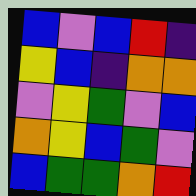[["blue", "violet", "blue", "red", "indigo"], ["yellow", "blue", "indigo", "orange", "orange"], ["violet", "yellow", "green", "violet", "blue"], ["orange", "yellow", "blue", "green", "violet"], ["blue", "green", "green", "orange", "red"]]